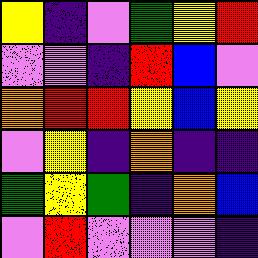[["yellow", "indigo", "violet", "green", "yellow", "red"], ["violet", "violet", "indigo", "red", "blue", "violet"], ["orange", "red", "red", "yellow", "blue", "yellow"], ["violet", "yellow", "indigo", "orange", "indigo", "indigo"], ["green", "yellow", "green", "indigo", "orange", "blue"], ["violet", "red", "violet", "violet", "violet", "indigo"]]